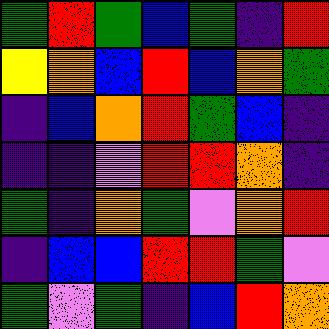[["green", "red", "green", "blue", "green", "indigo", "red"], ["yellow", "orange", "blue", "red", "blue", "orange", "green"], ["indigo", "blue", "orange", "red", "green", "blue", "indigo"], ["indigo", "indigo", "violet", "red", "red", "orange", "indigo"], ["green", "indigo", "orange", "green", "violet", "orange", "red"], ["indigo", "blue", "blue", "red", "red", "green", "violet"], ["green", "violet", "green", "indigo", "blue", "red", "orange"]]